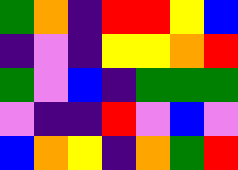[["green", "orange", "indigo", "red", "red", "yellow", "blue"], ["indigo", "violet", "indigo", "yellow", "yellow", "orange", "red"], ["green", "violet", "blue", "indigo", "green", "green", "green"], ["violet", "indigo", "indigo", "red", "violet", "blue", "violet"], ["blue", "orange", "yellow", "indigo", "orange", "green", "red"]]